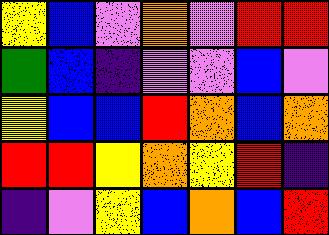[["yellow", "blue", "violet", "orange", "violet", "red", "red"], ["green", "blue", "indigo", "violet", "violet", "blue", "violet"], ["yellow", "blue", "blue", "red", "orange", "blue", "orange"], ["red", "red", "yellow", "orange", "yellow", "red", "indigo"], ["indigo", "violet", "yellow", "blue", "orange", "blue", "red"]]